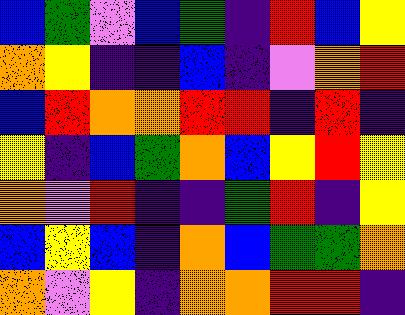[["blue", "green", "violet", "blue", "green", "indigo", "red", "blue", "yellow"], ["orange", "yellow", "indigo", "indigo", "blue", "indigo", "violet", "orange", "red"], ["blue", "red", "orange", "orange", "red", "red", "indigo", "red", "indigo"], ["yellow", "indigo", "blue", "green", "orange", "blue", "yellow", "red", "yellow"], ["orange", "violet", "red", "indigo", "indigo", "green", "red", "indigo", "yellow"], ["blue", "yellow", "blue", "indigo", "orange", "blue", "green", "green", "orange"], ["orange", "violet", "yellow", "indigo", "orange", "orange", "red", "red", "indigo"]]